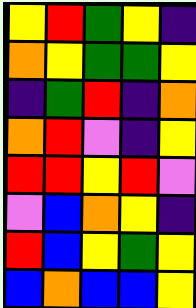[["yellow", "red", "green", "yellow", "indigo"], ["orange", "yellow", "green", "green", "yellow"], ["indigo", "green", "red", "indigo", "orange"], ["orange", "red", "violet", "indigo", "yellow"], ["red", "red", "yellow", "red", "violet"], ["violet", "blue", "orange", "yellow", "indigo"], ["red", "blue", "yellow", "green", "yellow"], ["blue", "orange", "blue", "blue", "yellow"]]